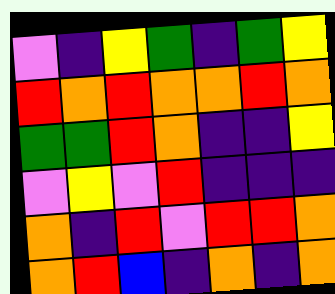[["violet", "indigo", "yellow", "green", "indigo", "green", "yellow"], ["red", "orange", "red", "orange", "orange", "red", "orange"], ["green", "green", "red", "orange", "indigo", "indigo", "yellow"], ["violet", "yellow", "violet", "red", "indigo", "indigo", "indigo"], ["orange", "indigo", "red", "violet", "red", "red", "orange"], ["orange", "red", "blue", "indigo", "orange", "indigo", "orange"]]